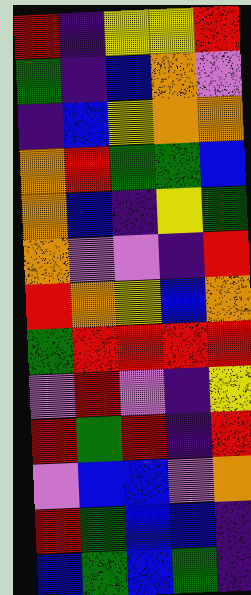[["red", "indigo", "yellow", "yellow", "red"], ["green", "indigo", "blue", "orange", "violet"], ["indigo", "blue", "yellow", "orange", "orange"], ["orange", "red", "green", "green", "blue"], ["orange", "blue", "indigo", "yellow", "green"], ["orange", "violet", "violet", "indigo", "red"], ["red", "orange", "yellow", "blue", "orange"], ["green", "red", "red", "red", "red"], ["violet", "red", "violet", "indigo", "yellow"], ["red", "green", "red", "indigo", "red"], ["violet", "blue", "blue", "violet", "orange"], ["red", "green", "blue", "blue", "indigo"], ["blue", "green", "blue", "green", "indigo"]]